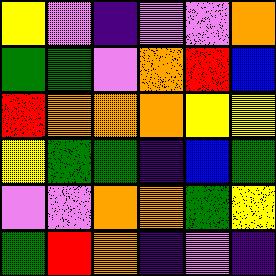[["yellow", "violet", "indigo", "violet", "violet", "orange"], ["green", "green", "violet", "orange", "red", "blue"], ["red", "orange", "orange", "orange", "yellow", "yellow"], ["yellow", "green", "green", "indigo", "blue", "green"], ["violet", "violet", "orange", "orange", "green", "yellow"], ["green", "red", "orange", "indigo", "violet", "indigo"]]